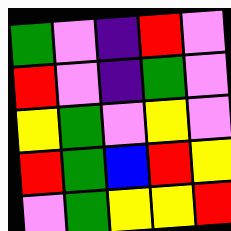[["green", "violet", "indigo", "red", "violet"], ["red", "violet", "indigo", "green", "violet"], ["yellow", "green", "violet", "yellow", "violet"], ["red", "green", "blue", "red", "yellow"], ["violet", "green", "yellow", "yellow", "red"]]